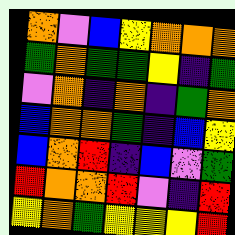[["orange", "violet", "blue", "yellow", "orange", "orange", "orange"], ["green", "orange", "green", "green", "yellow", "indigo", "green"], ["violet", "orange", "indigo", "orange", "indigo", "green", "orange"], ["blue", "orange", "orange", "green", "indigo", "blue", "yellow"], ["blue", "orange", "red", "indigo", "blue", "violet", "green"], ["red", "orange", "orange", "red", "violet", "indigo", "red"], ["yellow", "orange", "green", "yellow", "yellow", "yellow", "red"]]